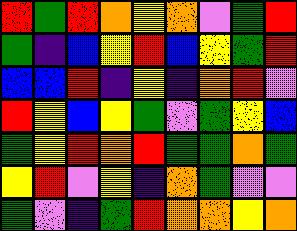[["red", "green", "red", "orange", "yellow", "orange", "violet", "green", "red"], ["green", "indigo", "blue", "yellow", "red", "blue", "yellow", "green", "red"], ["blue", "blue", "red", "indigo", "yellow", "indigo", "orange", "red", "violet"], ["red", "yellow", "blue", "yellow", "green", "violet", "green", "yellow", "blue"], ["green", "yellow", "red", "orange", "red", "green", "green", "orange", "green"], ["yellow", "red", "violet", "yellow", "indigo", "orange", "green", "violet", "violet"], ["green", "violet", "indigo", "green", "red", "orange", "orange", "yellow", "orange"]]